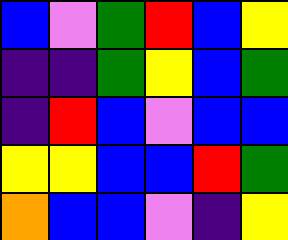[["blue", "violet", "green", "red", "blue", "yellow"], ["indigo", "indigo", "green", "yellow", "blue", "green"], ["indigo", "red", "blue", "violet", "blue", "blue"], ["yellow", "yellow", "blue", "blue", "red", "green"], ["orange", "blue", "blue", "violet", "indigo", "yellow"]]